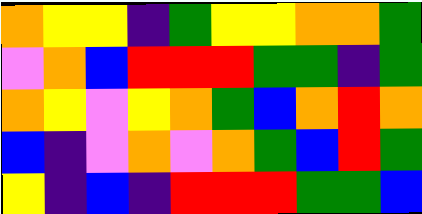[["orange", "yellow", "yellow", "indigo", "green", "yellow", "yellow", "orange", "orange", "green"], ["violet", "orange", "blue", "red", "red", "red", "green", "green", "indigo", "green"], ["orange", "yellow", "violet", "yellow", "orange", "green", "blue", "orange", "red", "orange"], ["blue", "indigo", "violet", "orange", "violet", "orange", "green", "blue", "red", "green"], ["yellow", "indigo", "blue", "indigo", "red", "red", "red", "green", "green", "blue"]]